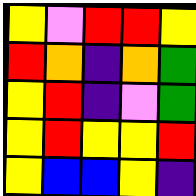[["yellow", "violet", "red", "red", "yellow"], ["red", "orange", "indigo", "orange", "green"], ["yellow", "red", "indigo", "violet", "green"], ["yellow", "red", "yellow", "yellow", "red"], ["yellow", "blue", "blue", "yellow", "indigo"]]